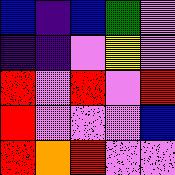[["blue", "indigo", "blue", "green", "violet"], ["indigo", "indigo", "violet", "yellow", "violet"], ["red", "violet", "red", "violet", "red"], ["red", "violet", "violet", "violet", "blue"], ["red", "orange", "red", "violet", "violet"]]